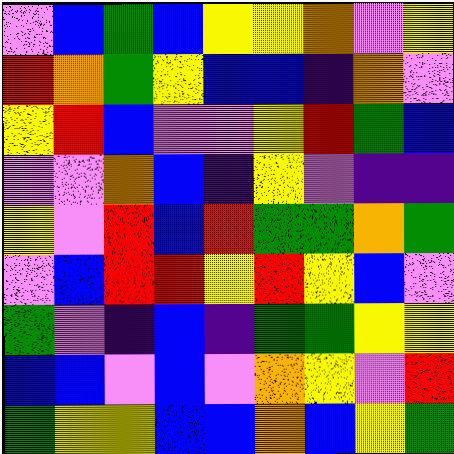[["violet", "blue", "green", "blue", "yellow", "yellow", "orange", "violet", "yellow"], ["red", "orange", "green", "yellow", "blue", "blue", "indigo", "orange", "violet"], ["yellow", "red", "blue", "violet", "violet", "yellow", "red", "green", "blue"], ["violet", "violet", "orange", "blue", "indigo", "yellow", "violet", "indigo", "indigo"], ["yellow", "violet", "red", "blue", "red", "green", "green", "orange", "green"], ["violet", "blue", "red", "red", "yellow", "red", "yellow", "blue", "violet"], ["green", "violet", "indigo", "blue", "indigo", "green", "green", "yellow", "yellow"], ["blue", "blue", "violet", "blue", "violet", "orange", "yellow", "violet", "red"], ["green", "yellow", "yellow", "blue", "blue", "orange", "blue", "yellow", "green"]]